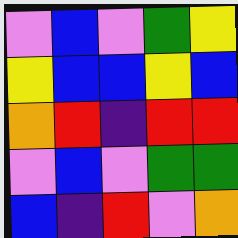[["violet", "blue", "violet", "green", "yellow"], ["yellow", "blue", "blue", "yellow", "blue"], ["orange", "red", "indigo", "red", "red"], ["violet", "blue", "violet", "green", "green"], ["blue", "indigo", "red", "violet", "orange"]]